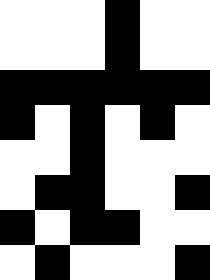[["white", "white", "white", "black", "white", "white"], ["white", "white", "white", "black", "white", "white"], ["black", "black", "black", "black", "black", "black"], ["black", "white", "black", "white", "black", "white"], ["white", "white", "black", "white", "white", "white"], ["white", "black", "black", "white", "white", "black"], ["black", "white", "black", "black", "white", "white"], ["white", "black", "white", "white", "white", "black"]]